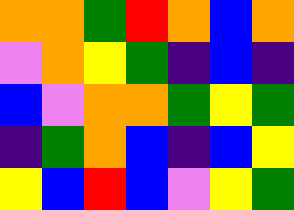[["orange", "orange", "green", "red", "orange", "blue", "orange"], ["violet", "orange", "yellow", "green", "indigo", "blue", "indigo"], ["blue", "violet", "orange", "orange", "green", "yellow", "green"], ["indigo", "green", "orange", "blue", "indigo", "blue", "yellow"], ["yellow", "blue", "red", "blue", "violet", "yellow", "green"]]